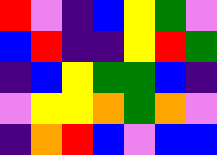[["red", "violet", "indigo", "blue", "yellow", "green", "violet"], ["blue", "red", "indigo", "indigo", "yellow", "red", "green"], ["indigo", "blue", "yellow", "green", "green", "blue", "indigo"], ["violet", "yellow", "yellow", "orange", "green", "orange", "violet"], ["indigo", "orange", "red", "blue", "violet", "blue", "blue"]]